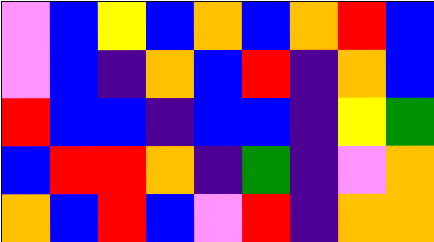[["violet", "blue", "yellow", "blue", "orange", "blue", "orange", "red", "blue"], ["violet", "blue", "indigo", "orange", "blue", "red", "indigo", "orange", "blue"], ["red", "blue", "blue", "indigo", "blue", "blue", "indigo", "yellow", "green"], ["blue", "red", "red", "orange", "indigo", "green", "indigo", "violet", "orange"], ["orange", "blue", "red", "blue", "violet", "red", "indigo", "orange", "orange"]]